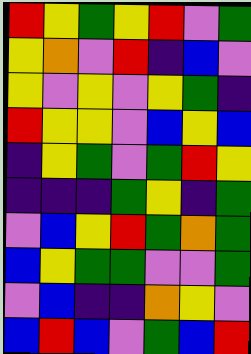[["red", "yellow", "green", "yellow", "red", "violet", "green"], ["yellow", "orange", "violet", "red", "indigo", "blue", "violet"], ["yellow", "violet", "yellow", "violet", "yellow", "green", "indigo"], ["red", "yellow", "yellow", "violet", "blue", "yellow", "blue"], ["indigo", "yellow", "green", "violet", "green", "red", "yellow"], ["indigo", "indigo", "indigo", "green", "yellow", "indigo", "green"], ["violet", "blue", "yellow", "red", "green", "orange", "green"], ["blue", "yellow", "green", "green", "violet", "violet", "green"], ["violet", "blue", "indigo", "indigo", "orange", "yellow", "violet"], ["blue", "red", "blue", "violet", "green", "blue", "red"]]